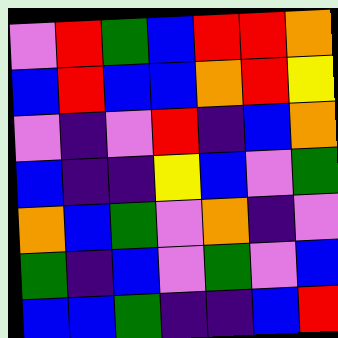[["violet", "red", "green", "blue", "red", "red", "orange"], ["blue", "red", "blue", "blue", "orange", "red", "yellow"], ["violet", "indigo", "violet", "red", "indigo", "blue", "orange"], ["blue", "indigo", "indigo", "yellow", "blue", "violet", "green"], ["orange", "blue", "green", "violet", "orange", "indigo", "violet"], ["green", "indigo", "blue", "violet", "green", "violet", "blue"], ["blue", "blue", "green", "indigo", "indigo", "blue", "red"]]